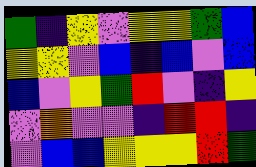[["green", "indigo", "yellow", "violet", "yellow", "yellow", "green", "blue"], ["yellow", "yellow", "violet", "blue", "indigo", "blue", "violet", "blue"], ["blue", "violet", "yellow", "green", "red", "violet", "indigo", "yellow"], ["violet", "orange", "violet", "violet", "indigo", "red", "red", "indigo"], ["violet", "blue", "blue", "yellow", "yellow", "yellow", "red", "green"]]